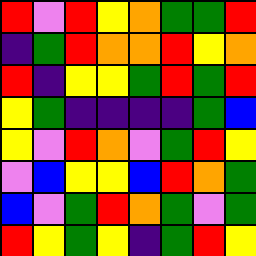[["red", "violet", "red", "yellow", "orange", "green", "green", "red"], ["indigo", "green", "red", "orange", "orange", "red", "yellow", "orange"], ["red", "indigo", "yellow", "yellow", "green", "red", "green", "red"], ["yellow", "green", "indigo", "indigo", "indigo", "indigo", "green", "blue"], ["yellow", "violet", "red", "orange", "violet", "green", "red", "yellow"], ["violet", "blue", "yellow", "yellow", "blue", "red", "orange", "green"], ["blue", "violet", "green", "red", "orange", "green", "violet", "green"], ["red", "yellow", "green", "yellow", "indigo", "green", "red", "yellow"]]